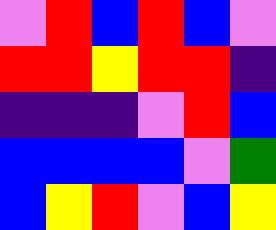[["violet", "red", "blue", "red", "blue", "violet"], ["red", "red", "yellow", "red", "red", "indigo"], ["indigo", "indigo", "indigo", "violet", "red", "blue"], ["blue", "blue", "blue", "blue", "violet", "green"], ["blue", "yellow", "red", "violet", "blue", "yellow"]]